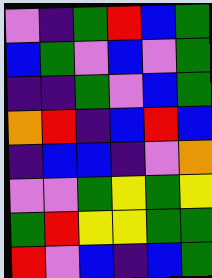[["violet", "indigo", "green", "red", "blue", "green"], ["blue", "green", "violet", "blue", "violet", "green"], ["indigo", "indigo", "green", "violet", "blue", "green"], ["orange", "red", "indigo", "blue", "red", "blue"], ["indigo", "blue", "blue", "indigo", "violet", "orange"], ["violet", "violet", "green", "yellow", "green", "yellow"], ["green", "red", "yellow", "yellow", "green", "green"], ["red", "violet", "blue", "indigo", "blue", "green"]]